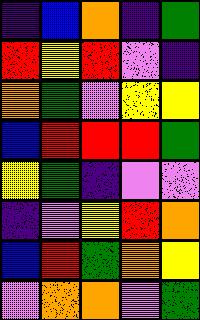[["indigo", "blue", "orange", "indigo", "green"], ["red", "yellow", "red", "violet", "indigo"], ["orange", "green", "violet", "yellow", "yellow"], ["blue", "red", "red", "red", "green"], ["yellow", "green", "indigo", "violet", "violet"], ["indigo", "violet", "yellow", "red", "orange"], ["blue", "red", "green", "orange", "yellow"], ["violet", "orange", "orange", "violet", "green"]]